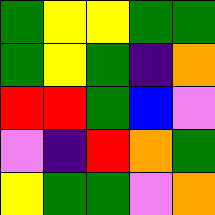[["green", "yellow", "yellow", "green", "green"], ["green", "yellow", "green", "indigo", "orange"], ["red", "red", "green", "blue", "violet"], ["violet", "indigo", "red", "orange", "green"], ["yellow", "green", "green", "violet", "orange"]]